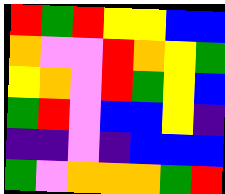[["red", "green", "red", "yellow", "yellow", "blue", "blue"], ["orange", "violet", "violet", "red", "orange", "yellow", "green"], ["yellow", "orange", "violet", "red", "green", "yellow", "blue"], ["green", "red", "violet", "blue", "blue", "yellow", "indigo"], ["indigo", "indigo", "violet", "indigo", "blue", "blue", "blue"], ["green", "violet", "orange", "orange", "orange", "green", "red"]]